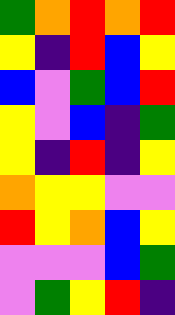[["green", "orange", "red", "orange", "red"], ["yellow", "indigo", "red", "blue", "yellow"], ["blue", "violet", "green", "blue", "red"], ["yellow", "violet", "blue", "indigo", "green"], ["yellow", "indigo", "red", "indigo", "yellow"], ["orange", "yellow", "yellow", "violet", "violet"], ["red", "yellow", "orange", "blue", "yellow"], ["violet", "violet", "violet", "blue", "green"], ["violet", "green", "yellow", "red", "indigo"]]